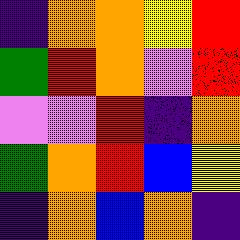[["indigo", "orange", "orange", "yellow", "red"], ["green", "red", "orange", "violet", "red"], ["violet", "violet", "red", "indigo", "orange"], ["green", "orange", "red", "blue", "yellow"], ["indigo", "orange", "blue", "orange", "indigo"]]